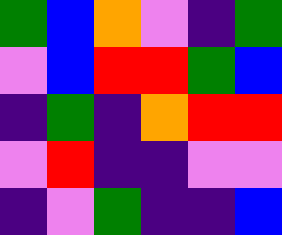[["green", "blue", "orange", "violet", "indigo", "green"], ["violet", "blue", "red", "red", "green", "blue"], ["indigo", "green", "indigo", "orange", "red", "red"], ["violet", "red", "indigo", "indigo", "violet", "violet"], ["indigo", "violet", "green", "indigo", "indigo", "blue"]]